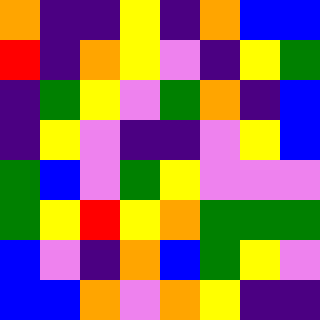[["orange", "indigo", "indigo", "yellow", "indigo", "orange", "blue", "blue"], ["red", "indigo", "orange", "yellow", "violet", "indigo", "yellow", "green"], ["indigo", "green", "yellow", "violet", "green", "orange", "indigo", "blue"], ["indigo", "yellow", "violet", "indigo", "indigo", "violet", "yellow", "blue"], ["green", "blue", "violet", "green", "yellow", "violet", "violet", "violet"], ["green", "yellow", "red", "yellow", "orange", "green", "green", "green"], ["blue", "violet", "indigo", "orange", "blue", "green", "yellow", "violet"], ["blue", "blue", "orange", "violet", "orange", "yellow", "indigo", "indigo"]]